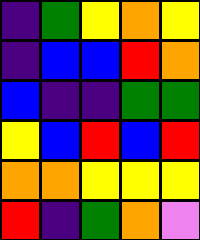[["indigo", "green", "yellow", "orange", "yellow"], ["indigo", "blue", "blue", "red", "orange"], ["blue", "indigo", "indigo", "green", "green"], ["yellow", "blue", "red", "blue", "red"], ["orange", "orange", "yellow", "yellow", "yellow"], ["red", "indigo", "green", "orange", "violet"]]